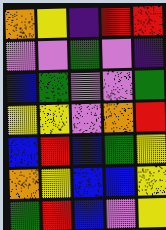[["orange", "yellow", "indigo", "red", "red"], ["violet", "violet", "green", "violet", "indigo"], ["blue", "green", "violet", "violet", "green"], ["yellow", "yellow", "violet", "orange", "red"], ["blue", "red", "blue", "green", "yellow"], ["orange", "yellow", "blue", "blue", "yellow"], ["green", "red", "blue", "violet", "yellow"]]